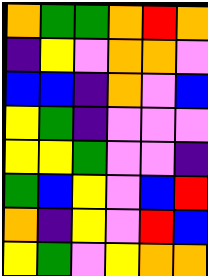[["orange", "green", "green", "orange", "red", "orange"], ["indigo", "yellow", "violet", "orange", "orange", "violet"], ["blue", "blue", "indigo", "orange", "violet", "blue"], ["yellow", "green", "indigo", "violet", "violet", "violet"], ["yellow", "yellow", "green", "violet", "violet", "indigo"], ["green", "blue", "yellow", "violet", "blue", "red"], ["orange", "indigo", "yellow", "violet", "red", "blue"], ["yellow", "green", "violet", "yellow", "orange", "orange"]]